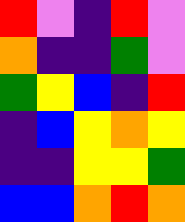[["red", "violet", "indigo", "red", "violet"], ["orange", "indigo", "indigo", "green", "violet"], ["green", "yellow", "blue", "indigo", "red"], ["indigo", "blue", "yellow", "orange", "yellow"], ["indigo", "indigo", "yellow", "yellow", "green"], ["blue", "blue", "orange", "red", "orange"]]